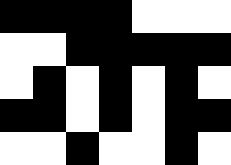[["black", "black", "black", "black", "white", "white", "white"], ["white", "white", "black", "black", "black", "black", "black"], ["white", "black", "white", "black", "white", "black", "white"], ["black", "black", "white", "black", "white", "black", "black"], ["white", "white", "black", "white", "white", "black", "white"]]